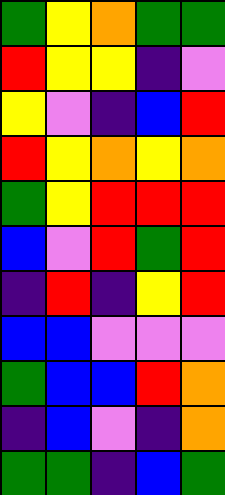[["green", "yellow", "orange", "green", "green"], ["red", "yellow", "yellow", "indigo", "violet"], ["yellow", "violet", "indigo", "blue", "red"], ["red", "yellow", "orange", "yellow", "orange"], ["green", "yellow", "red", "red", "red"], ["blue", "violet", "red", "green", "red"], ["indigo", "red", "indigo", "yellow", "red"], ["blue", "blue", "violet", "violet", "violet"], ["green", "blue", "blue", "red", "orange"], ["indigo", "blue", "violet", "indigo", "orange"], ["green", "green", "indigo", "blue", "green"]]